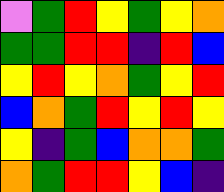[["violet", "green", "red", "yellow", "green", "yellow", "orange"], ["green", "green", "red", "red", "indigo", "red", "blue"], ["yellow", "red", "yellow", "orange", "green", "yellow", "red"], ["blue", "orange", "green", "red", "yellow", "red", "yellow"], ["yellow", "indigo", "green", "blue", "orange", "orange", "green"], ["orange", "green", "red", "red", "yellow", "blue", "indigo"]]